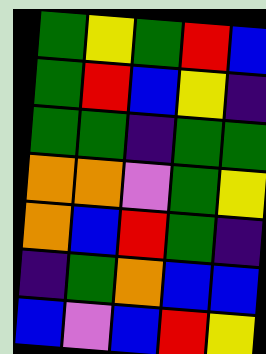[["green", "yellow", "green", "red", "blue"], ["green", "red", "blue", "yellow", "indigo"], ["green", "green", "indigo", "green", "green"], ["orange", "orange", "violet", "green", "yellow"], ["orange", "blue", "red", "green", "indigo"], ["indigo", "green", "orange", "blue", "blue"], ["blue", "violet", "blue", "red", "yellow"]]